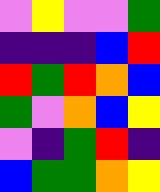[["violet", "yellow", "violet", "violet", "green"], ["indigo", "indigo", "indigo", "blue", "red"], ["red", "green", "red", "orange", "blue"], ["green", "violet", "orange", "blue", "yellow"], ["violet", "indigo", "green", "red", "indigo"], ["blue", "green", "green", "orange", "yellow"]]